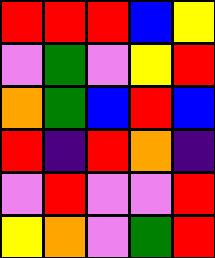[["red", "red", "red", "blue", "yellow"], ["violet", "green", "violet", "yellow", "red"], ["orange", "green", "blue", "red", "blue"], ["red", "indigo", "red", "orange", "indigo"], ["violet", "red", "violet", "violet", "red"], ["yellow", "orange", "violet", "green", "red"]]